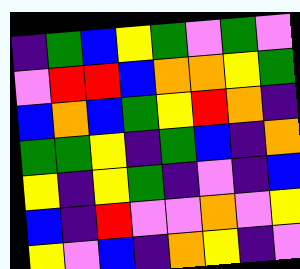[["indigo", "green", "blue", "yellow", "green", "violet", "green", "violet"], ["violet", "red", "red", "blue", "orange", "orange", "yellow", "green"], ["blue", "orange", "blue", "green", "yellow", "red", "orange", "indigo"], ["green", "green", "yellow", "indigo", "green", "blue", "indigo", "orange"], ["yellow", "indigo", "yellow", "green", "indigo", "violet", "indigo", "blue"], ["blue", "indigo", "red", "violet", "violet", "orange", "violet", "yellow"], ["yellow", "violet", "blue", "indigo", "orange", "yellow", "indigo", "violet"]]